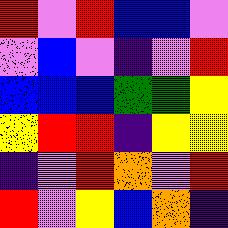[["red", "violet", "red", "blue", "blue", "violet"], ["violet", "blue", "violet", "indigo", "violet", "red"], ["blue", "blue", "blue", "green", "green", "yellow"], ["yellow", "red", "red", "indigo", "yellow", "yellow"], ["indigo", "violet", "red", "orange", "violet", "red"], ["red", "violet", "yellow", "blue", "orange", "indigo"]]